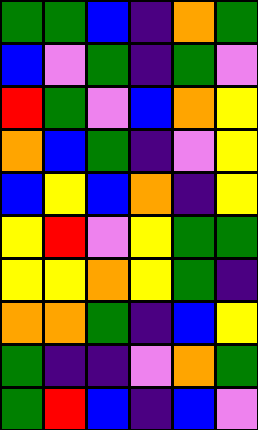[["green", "green", "blue", "indigo", "orange", "green"], ["blue", "violet", "green", "indigo", "green", "violet"], ["red", "green", "violet", "blue", "orange", "yellow"], ["orange", "blue", "green", "indigo", "violet", "yellow"], ["blue", "yellow", "blue", "orange", "indigo", "yellow"], ["yellow", "red", "violet", "yellow", "green", "green"], ["yellow", "yellow", "orange", "yellow", "green", "indigo"], ["orange", "orange", "green", "indigo", "blue", "yellow"], ["green", "indigo", "indigo", "violet", "orange", "green"], ["green", "red", "blue", "indigo", "blue", "violet"]]